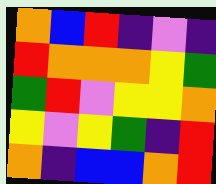[["orange", "blue", "red", "indigo", "violet", "indigo"], ["red", "orange", "orange", "orange", "yellow", "green"], ["green", "red", "violet", "yellow", "yellow", "orange"], ["yellow", "violet", "yellow", "green", "indigo", "red"], ["orange", "indigo", "blue", "blue", "orange", "red"]]